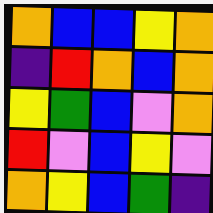[["orange", "blue", "blue", "yellow", "orange"], ["indigo", "red", "orange", "blue", "orange"], ["yellow", "green", "blue", "violet", "orange"], ["red", "violet", "blue", "yellow", "violet"], ["orange", "yellow", "blue", "green", "indigo"]]